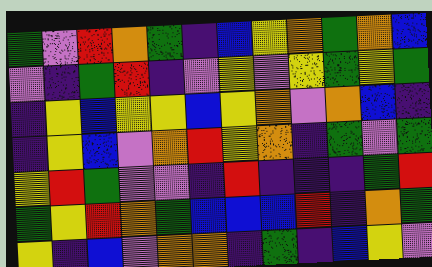[["green", "violet", "red", "orange", "green", "indigo", "blue", "yellow", "orange", "green", "orange", "blue"], ["violet", "indigo", "green", "red", "indigo", "violet", "yellow", "violet", "yellow", "green", "yellow", "green"], ["indigo", "yellow", "blue", "yellow", "yellow", "blue", "yellow", "orange", "violet", "orange", "blue", "indigo"], ["indigo", "yellow", "blue", "violet", "orange", "red", "yellow", "orange", "indigo", "green", "violet", "green"], ["yellow", "red", "green", "violet", "violet", "indigo", "red", "indigo", "indigo", "indigo", "green", "red"], ["green", "yellow", "red", "orange", "green", "blue", "blue", "blue", "red", "indigo", "orange", "green"], ["yellow", "indigo", "blue", "violet", "orange", "orange", "indigo", "green", "indigo", "blue", "yellow", "violet"]]